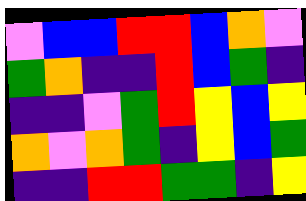[["violet", "blue", "blue", "red", "red", "blue", "orange", "violet"], ["green", "orange", "indigo", "indigo", "red", "blue", "green", "indigo"], ["indigo", "indigo", "violet", "green", "red", "yellow", "blue", "yellow"], ["orange", "violet", "orange", "green", "indigo", "yellow", "blue", "green"], ["indigo", "indigo", "red", "red", "green", "green", "indigo", "yellow"]]